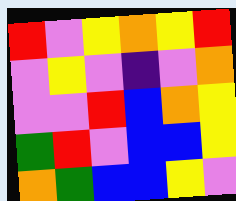[["red", "violet", "yellow", "orange", "yellow", "red"], ["violet", "yellow", "violet", "indigo", "violet", "orange"], ["violet", "violet", "red", "blue", "orange", "yellow"], ["green", "red", "violet", "blue", "blue", "yellow"], ["orange", "green", "blue", "blue", "yellow", "violet"]]